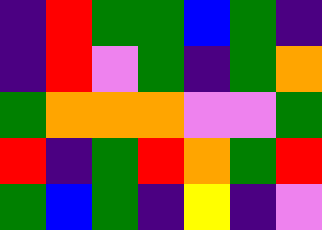[["indigo", "red", "green", "green", "blue", "green", "indigo"], ["indigo", "red", "violet", "green", "indigo", "green", "orange"], ["green", "orange", "orange", "orange", "violet", "violet", "green"], ["red", "indigo", "green", "red", "orange", "green", "red"], ["green", "blue", "green", "indigo", "yellow", "indigo", "violet"]]